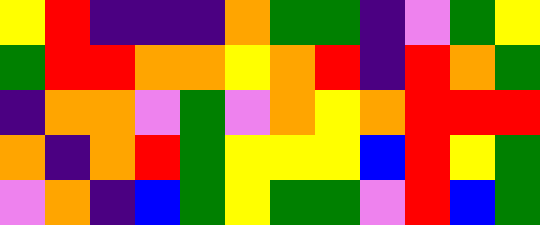[["yellow", "red", "indigo", "indigo", "indigo", "orange", "green", "green", "indigo", "violet", "green", "yellow"], ["green", "red", "red", "orange", "orange", "yellow", "orange", "red", "indigo", "red", "orange", "green"], ["indigo", "orange", "orange", "violet", "green", "violet", "orange", "yellow", "orange", "red", "red", "red"], ["orange", "indigo", "orange", "red", "green", "yellow", "yellow", "yellow", "blue", "red", "yellow", "green"], ["violet", "orange", "indigo", "blue", "green", "yellow", "green", "green", "violet", "red", "blue", "green"]]